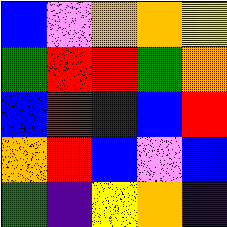[["blue", "violet", "orange", "orange", "yellow"], ["green", "red", "red", "green", "orange"], ["blue", "red", "indigo", "blue", "red"], ["orange", "red", "blue", "violet", "blue"], ["green", "indigo", "yellow", "orange", "indigo"]]